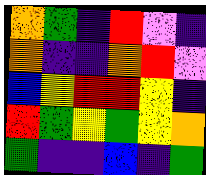[["orange", "green", "indigo", "red", "violet", "indigo"], ["orange", "indigo", "indigo", "orange", "red", "violet"], ["blue", "yellow", "red", "red", "yellow", "indigo"], ["red", "green", "yellow", "green", "yellow", "orange"], ["green", "indigo", "indigo", "blue", "indigo", "green"]]